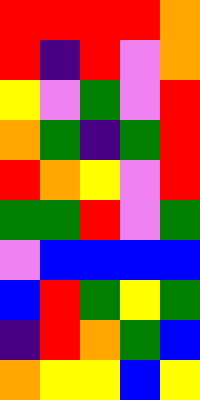[["red", "red", "red", "red", "orange"], ["red", "indigo", "red", "violet", "orange"], ["yellow", "violet", "green", "violet", "red"], ["orange", "green", "indigo", "green", "red"], ["red", "orange", "yellow", "violet", "red"], ["green", "green", "red", "violet", "green"], ["violet", "blue", "blue", "blue", "blue"], ["blue", "red", "green", "yellow", "green"], ["indigo", "red", "orange", "green", "blue"], ["orange", "yellow", "yellow", "blue", "yellow"]]